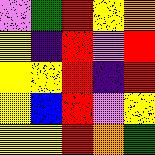[["violet", "green", "red", "yellow", "orange"], ["yellow", "indigo", "red", "violet", "red"], ["yellow", "yellow", "red", "indigo", "red"], ["yellow", "blue", "red", "violet", "yellow"], ["yellow", "yellow", "red", "orange", "green"]]